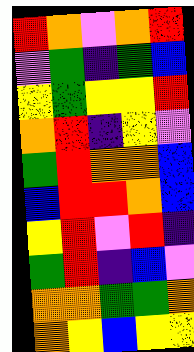[["red", "orange", "violet", "orange", "red"], ["violet", "green", "indigo", "green", "blue"], ["yellow", "green", "yellow", "yellow", "red"], ["orange", "red", "indigo", "yellow", "violet"], ["green", "red", "orange", "orange", "blue"], ["blue", "red", "red", "orange", "blue"], ["yellow", "red", "violet", "red", "indigo"], ["green", "red", "indigo", "blue", "violet"], ["orange", "orange", "green", "green", "orange"], ["orange", "yellow", "blue", "yellow", "yellow"]]